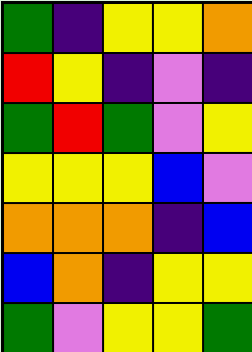[["green", "indigo", "yellow", "yellow", "orange"], ["red", "yellow", "indigo", "violet", "indigo"], ["green", "red", "green", "violet", "yellow"], ["yellow", "yellow", "yellow", "blue", "violet"], ["orange", "orange", "orange", "indigo", "blue"], ["blue", "orange", "indigo", "yellow", "yellow"], ["green", "violet", "yellow", "yellow", "green"]]